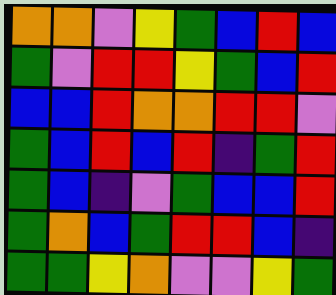[["orange", "orange", "violet", "yellow", "green", "blue", "red", "blue"], ["green", "violet", "red", "red", "yellow", "green", "blue", "red"], ["blue", "blue", "red", "orange", "orange", "red", "red", "violet"], ["green", "blue", "red", "blue", "red", "indigo", "green", "red"], ["green", "blue", "indigo", "violet", "green", "blue", "blue", "red"], ["green", "orange", "blue", "green", "red", "red", "blue", "indigo"], ["green", "green", "yellow", "orange", "violet", "violet", "yellow", "green"]]